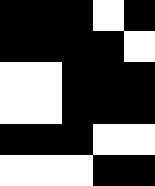[["black", "black", "black", "white", "black"], ["black", "black", "black", "black", "white"], ["white", "white", "black", "black", "black"], ["white", "white", "black", "black", "black"], ["black", "black", "black", "white", "white"], ["white", "white", "white", "black", "black"]]